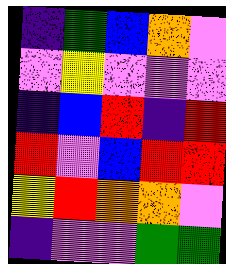[["indigo", "green", "blue", "orange", "violet"], ["violet", "yellow", "violet", "violet", "violet"], ["indigo", "blue", "red", "indigo", "red"], ["red", "violet", "blue", "red", "red"], ["yellow", "red", "orange", "orange", "violet"], ["indigo", "violet", "violet", "green", "green"]]